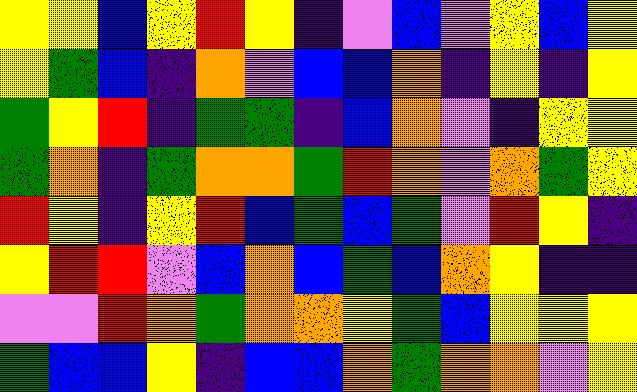[["yellow", "yellow", "blue", "yellow", "red", "yellow", "indigo", "violet", "blue", "violet", "yellow", "blue", "yellow"], ["yellow", "green", "blue", "indigo", "orange", "violet", "blue", "blue", "orange", "indigo", "yellow", "indigo", "yellow"], ["green", "yellow", "red", "indigo", "green", "green", "indigo", "blue", "orange", "violet", "indigo", "yellow", "yellow"], ["green", "orange", "indigo", "green", "orange", "orange", "green", "red", "orange", "violet", "orange", "green", "yellow"], ["red", "yellow", "indigo", "yellow", "red", "blue", "green", "blue", "green", "violet", "red", "yellow", "indigo"], ["yellow", "red", "red", "violet", "blue", "orange", "blue", "green", "blue", "orange", "yellow", "indigo", "indigo"], ["violet", "violet", "red", "orange", "green", "orange", "orange", "yellow", "green", "blue", "yellow", "yellow", "yellow"], ["green", "blue", "blue", "yellow", "indigo", "blue", "blue", "orange", "green", "orange", "orange", "violet", "yellow"]]